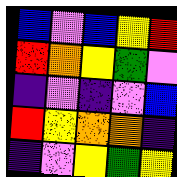[["blue", "violet", "blue", "yellow", "red"], ["red", "orange", "yellow", "green", "violet"], ["indigo", "violet", "indigo", "violet", "blue"], ["red", "yellow", "orange", "orange", "indigo"], ["indigo", "violet", "yellow", "green", "yellow"]]